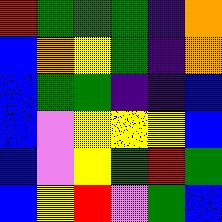[["red", "green", "green", "green", "indigo", "orange"], ["blue", "orange", "yellow", "green", "indigo", "orange"], ["blue", "green", "green", "indigo", "indigo", "blue"], ["blue", "violet", "yellow", "yellow", "yellow", "blue"], ["blue", "violet", "yellow", "green", "red", "green"], ["blue", "yellow", "red", "violet", "green", "blue"]]